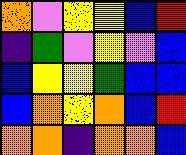[["orange", "violet", "yellow", "yellow", "blue", "red"], ["indigo", "green", "violet", "yellow", "violet", "blue"], ["blue", "yellow", "yellow", "green", "blue", "blue"], ["blue", "orange", "yellow", "orange", "blue", "red"], ["orange", "orange", "indigo", "orange", "orange", "blue"]]